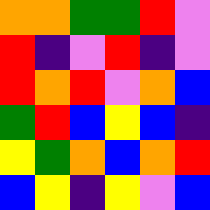[["orange", "orange", "green", "green", "red", "violet"], ["red", "indigo", "violet", "red", "indigo", "violet"], ["red", "orange", "red", "violet", "orange", "blue"], ["green", "red", "blue", "yellow", "blue", "indigo"], ["yellow", "green", "orange", "blue", "orange", "red"], ["blue", "yellow", "indigo", "yellow", "violet", "blue"]]